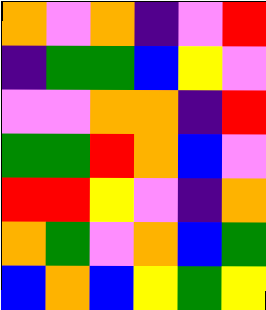[["orange", "violet", "orange", "indigo", "violet", "red"], ["indigo", "green", "green", "blue", "yellow", "violet"], ["violet", "violet", "orange", "orange", "indigo", "red"], ["green", "green", "red", "orange", "blue", "violet"], ["red", "red", "yellow", "violet", "indigo", "orange"], ["orange", "green", "violet", "orange", "blue", "green"], ["blue", "orange", "blue", "yellow", "green", "yellow"]]